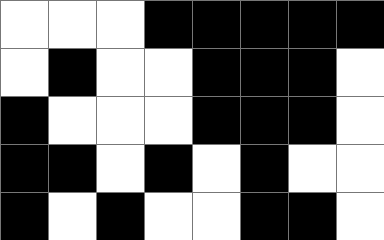[["white", "white", "white", "black", "black", "black", "black", "black"], ["white", "black", "white", "white", "black", "black", "black", "white"], ["black", "white", "white", "white", "black", "black", "black", "white"], ["black", "black", "white", "black", "white", "black", "white", "white"], ["black", "white", "black", "white", "white", "black", "black", "white"]]